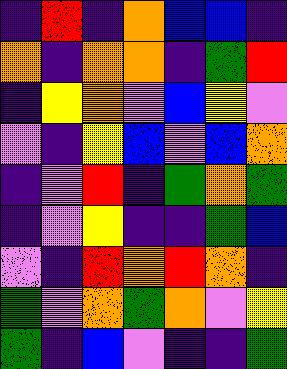[["indigo", "red", "indigo", "orange", "blue", "blue", "indigo"], ["orange", "indigo", "orange", "orange", "indigo", "green", "red"], ["indigo", "yellow", "orange", "violet", "blue", "yellow", "violet"], ["violet", "indigo", "yellow", "blue", "violet", "blue", "orange"], ["indigo", "violet", "red", "indigo", "green", "orange", "green"], ["indigo", "violet", "yellow", "indigo", "indigo", "green", "blue"], ["violet", "indigo", "red", "orange", "red", "orange", "indigo"], ["green", "violet", "orange", "green", "orange", "violet", "yellow"], ["green", "indigo", "blue", "violet", "indigo", "indigo", "green"]]